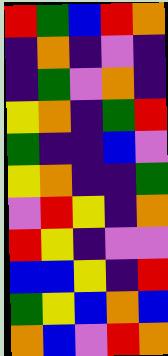[["red", "green", "blue", "red", "orange"], ["indigo", "orange", "indigo", "violet", "indigo"], ["indigo", "green", "violet", "orange", "indigo"], ["yellow", "orange", "indigo", "green", "red"], ["green", "indigo", "indigo", "blue", "violet"], ["yellow", "orange", "indigo", "indigo", "green"], ["violet", "red", "yellow", "indigo", "orange"], ["red", "yellow", "indigo", "violet", "violet"], ["blue", "blue", "yellow", "indigo", "red"], ["green", "yellow", "blue", "orange", "blue"], ["orange", "blue", "violet", "red", "orange"]]